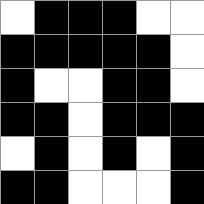[["white", "black", "black", "black", "white", "white"], ["black", "black", "black", "black", "black", "white"], ["black", "white", "white", "black", "black", "white"], ["black", "black", "white", "black", "black", "black"], ["white", "black", "white", "black", "white", "black"], ["black", "black", "white", "white", "white", "black"]]